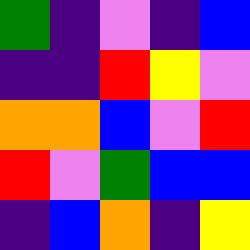[["green", "indigo", "violet", "indigo", "blue"], ["indigo", "indigo", "red", "yellow", "violet"], ["orange", "orange", "blue", "violet", "red"], ["red", "violet", "green", "blue", "blue"], ["indigo", "blue", "orange", "indigo", "yellow"]]